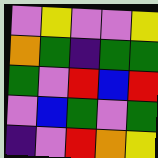[["violet", "yellow", "violet", "violet", "yellow"], ["orange", "green", "indigo", "green", "green"], ["green", "violet", "red", "blue", "red"], ["violet", "blue", "green", "violet", "green"], ["indigo", "violet", "red", "orange", "yellow"]]